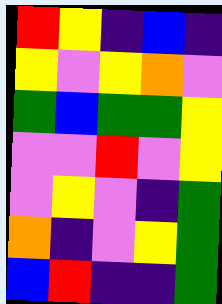[["red", "yellow", "indigo", "blue", "indigo"], ["yellow", "violet", "yellow", "orange", "violet"], ["green", "blue", "green", "green", "yellow"], ["violet", "violet", "red", "violet", "yellow"], ["violet", "yellow", "violet", "indigo", "green"], ["orange", "indigo", "violet", "yellow", "green"], ["blue", "red", "indigo", "indigo", "green"]]